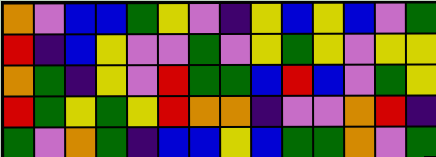[["orange", "violet", "blue", "blue", "green", "yellow", "violet", "indigo", "yellow", "blue", "yellow", "blue", "violet", "green"], ["red", "indigo", "blue", "yellow", "violet", "violet", "green", "violet", "yellow", "green", "yellow", "violet", "yellow", "yellow"], ["orange", "green", "indigo", "yellow", "violet", "red", "green", "green", "blue", "red", "blue", "violet", "green", "yellow"], ["red", "green", "yellow", "green", "yellow", "red", "orange", "orange", "indigo", "violet", "violet", "orange", "red", "indigo"], ["green", "violet", "orange", "green", "indigo", "blue", "blue", "yellow", "blue", "green", "green", "orange", "violet", "green"]]